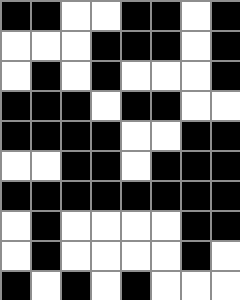[["black", "black", "white", "white", "black", "black", "white", "black"], ["white", "white", "white", "black", "black", "black", "white", "black"], ["white", "black", "white", "black", "white", "white", "white", "black"], ["black", "black", "black", "white", "black", "black", "white", "white"], ["black", "black", "black", "black", "white", "white", "black", "black"], ["white", "white", "black", "black", "white", "black", "black", "black"], ["black", "black", "black", "black", "black", "black", "black", "black"], ["white", "black", "white", "white", "white", "white", "black", "black"], ["white", "black", "white", "white", "white", "white", "black", "white"], ["black", "white", "black", "white", "black", "white", "white", "white"]]